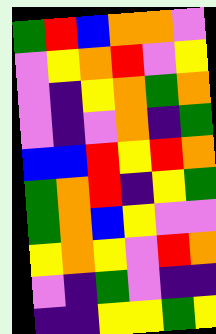[["green", "red", "blue", "orange", "orange", "violet"], ["violet", "yellow", "orange", "red", "violet", "yellow"], ["violet", "indigo", "yellow", "orange", "green", "orange"], ["violet", "indigo", "violet", "orange", "indigo", "green"], ["blue", "blue", "red", "yellow", "red", "orange"], ["green", "orange", "red", "indigo", "yellow", "green"], ["green", "orange", "blue", "yellow", "violet", "violet"], ["yellow", "orange", "yellow", "violet", "red", "orange"], ["violet", "indigo", "green", "violet", "indigo", "indigo"], ["indigo", "indigo", "yellow", "yellow", "green", "yellow"]]